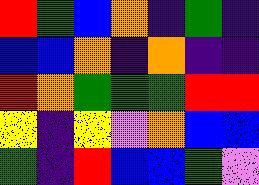[["red", "green", "blue", "orange", "indigo", "green", "indigo"], ["blue", "blue", "orange", "indigo", "orange", "indigo", "indigo"], ["red", "orange", "green", "green", "green", "red", "red"], ["yellow", "indigo", "yellow", "violet", "orange", "blue", "blue"], ["green", "indigo", "red", "blue", "blue", "green", "violet"]]